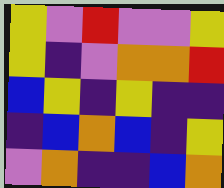[["yellow", "violet", "red", "violet", "violet", "yellow"], ["yellow", "indigo", "violet", "orange", "orange", "red"], ["blue", "yellow", "indigo", "yellow", "indigo", "indigo"], ["indigo", "blue", "orange", "blue", "indigo", "yellow"], ["violet", "orange", "indigo", "indigo", "blue", "orange"]]